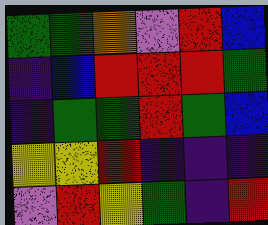[["green", "green", "orange", "violet", "red", "blue"], ["indigo", "blue", "red", "red", "red", "green"], ["indigo", "green", "green", "red", "green", "blue"], ["yellow", "yellow", "red", "indigo", "indigo", "indigo"], ["violet", "red", "yellow", "green", "indigo", "red"]]